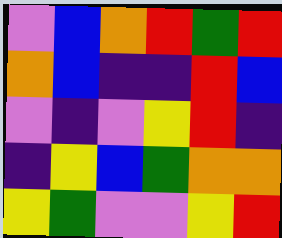[["violet", "blue", "orange", "red", "green", "red"], ["orange", "blue", "indigo", "indigo", "red", "blue"], ["violet", "indigo", "violet", "yellow", "red", "indigo"], ["indigo", "yellow", "blue", "green", "orange", "orange"], ["yellow", "green", "violet", "violet", "yellow", "red"]]